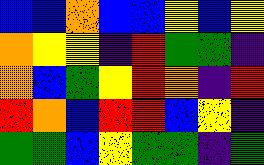[["blue", "blue", "orange", "blue", "blue", "yellow", "blue", "yellow"], ["orange", "yellow", "yellow", "indigo", "red", "green", "green", "indigo"], ["orange", "blue", "green", "yellow", "red", "orange", "indigo", "red"], ["red", "orange", "blue", "red", "red", "blue", "yellow", "indigo"], ["green", "green", "blue", "yellow", "green", "green", "indigo", "green"]]